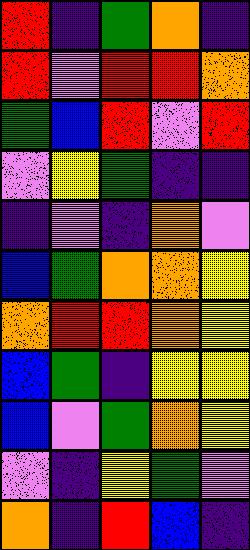[["red", "indigo", "green", "orange", "indigo"], ["red", "violet", "red", "red", "orange"], ["green", "blue", "red", "violet", "red"], ["violet", "yellow", "green", "indigo", "indigo"], ["indigo", "violet", "indigo", "orange", "violet"], ["blue", "green", "orange", "orange", "yellow"], ["orange", "red", "red", "orange", "yellow"], ["blue", "green", "indigo", "yellow", "yellow"], ["blue", "violet", "green", "orange", "yellow"], ["violet", "indigo", "yellow", "green", "violet"], ["orange", "indigo", "red", "blue", "indigo"]]